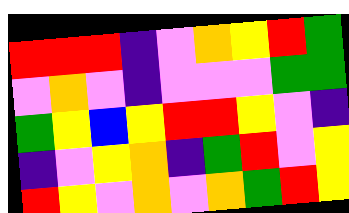[["red", "red", "red", "indigo", "violet", "orange", "yellow", "red", "green"], ["violet", "orange", "violet", "indigo", "violet", "violet", "violet", "green", "green"], ["green", "yellow", "blue", "yellow", "red", "red", "yellow", "violet", "indigo"], ["indigo", "violet", "yellow", "orange", "indigo", "green", "red", "violet", "yellow"], ["red", "yellow", "violet", "orange", "violet", "orange", "green", "red", "yellow"]]